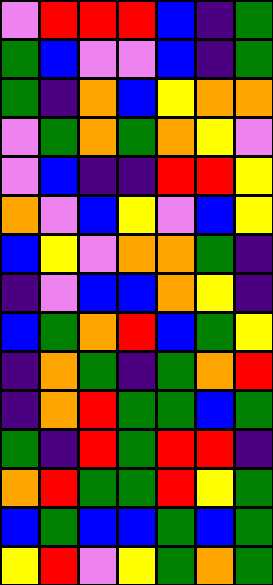[["violet", "red", "red", "red", "blue", "indigo", "green"], ["green", "blue", "violet", "violet", "blue", "indigo", "green"], ["green", "indigo", "orange", "blue", "yellow", "orange", "orange"], ["violet", "green", "orange", "green", "orange", "yellow", "violet"], ["violet", "blue", "indigo", "indigo", "red", "red", "yellow"], ["orange", "violet", "blue", "yellow", "violet", "blue", "yellow"], ["blue", "yellow", "violet", "orange", "orange", "green", "indigo"], ["indigo", "violet", "blue", "blue", "orange", "yellow", "indigo"], ["blue", "green", "orange", "red", "blue", "green", "yellow"], ["indigo", "orange", "green", "indigo", "green", "orange", "red"], ["indigo", "orange", "red", "green", "green", "blue", "green"], ["green", "indigo", "red", "green", "red", "red", "indigo"], ["orange", "red", "green", "green", "red", "yellow", "green"], ["blue", "green", "blue", "blue", "green", "blue", "green"], ["yellow", "red", "violet", "yellow", "green", "orange", "green"]]